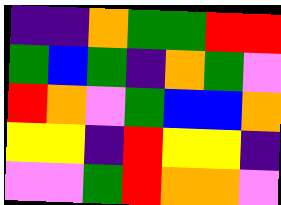[["indigo", "indigo", "orange", "green", "green", "red", "red"], ["green", "blue", "green", "indigo", "orange", "green", "violet"], ["red", "orange", "violet", "green", "blue", "blue", "orange"], ["yellow", "yellow", "indigo", "red", "yellow", "yellow", "indigo"], ["violet", "violet", "green", "red", "orange", "orange", "violet"]]